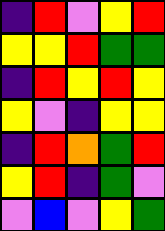[["indigo", "red", "violet", "yellow", "red"], ["yellow", "yellow", "red", "green", "green"], ["indigo", "red", "yellow", "red", "yellow"], ["yellow", "violet", "indigo", "yellow", "yellow"], ["indigo", "red", "orange", "green", "red"], ["yellow", "red", "indigo", "green", "violet"], ["violet", "blue", "violet", "yellow", "green"]]